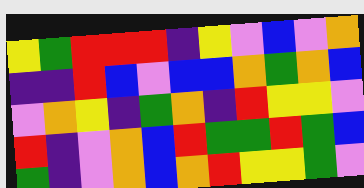[["yellow", "green", "red", "red", "red", "indigo", "yellow", "violet", "blue", "violet", "orange"], ["indigo", "indigo", "red", "blue", "violet", "blue", "blue", "orange", "green", "orange", "blue"], ["violet", "orange", "yellow", "indigo", "green", "orange", "indigo", "red", "yellow", "yellow", "violet"], ["red", "indigo", "violet", "orange", "blue", "red", "green", "green", "red", "green", "blue"], ["green", "indigo", "violet", "orange", "blue", "orange", "red", "yellow", "yellow", "green", "violet"]]